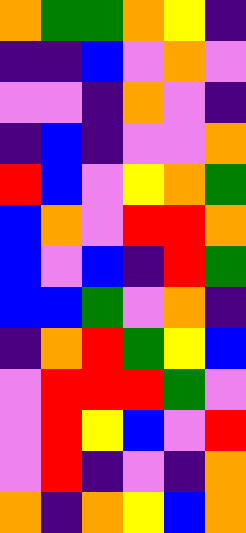[["orange", "green", "green", "orange", "yellow", "indigo"], ["indigo", "indigo", "blue", "violet", "orange", "violet"], ["violet", "violet", "indigo", "orange", "violet", "indigo"], ["indigo", "blue", "indigo", "violet", "violet", "orange"], ["red", "blue", "violet", "yellow", "orange", "green"], ["blue", "orange", "violet", "red", "red", "orange"], ["blue", "violet", "blue", "indigo", "red", "green"], ["blue", "blue", "green", "violet", "orange", "indigo"], ["indigo", "orange", "red", "green", "yellow", "blue"], ["violet", "red", "red", "red", "green", "violet"], ["violet", "red", "yellow", "blue", "violet", "red"], ["violet", "red", "indigo", "violet", "indigo", "orange"], ["orange", "indigo", "orange", "yellow", "blue", "orange"]]